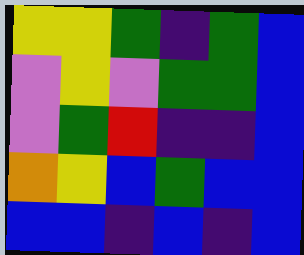[["yellow", "yellow", "green", "indigo", "green", "blue"], ["violet", "yellow", "violet", "green", "green", "blue"], ["violet", "green", "red", "indigo", "indigo", "blue"], ["orange", "yellow", "blue", "green", "blue", "blue"], ["blue", "blue", "indigo", "blue", "indigo", "blue"]]